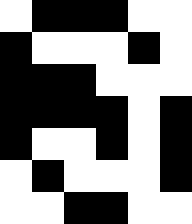[["white", "black", "black", "black", "white", "white"], ["black", "white", "white", "white", "black", "white"], ["black", "black", "black", "white", "white", "white"], ["black", "black", "black", "black", "white", "black"], ["black", "white", "white", "black", "white", "black"], ["white", "black", "white", "white", "white", "black"], ["white", "white", "black", "black", "white", "white"]]